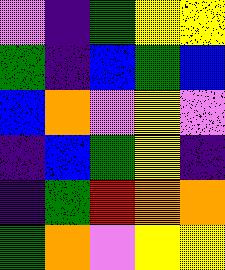[["violet", "indigo", "green", "yellow", "yellow"], ["green", "indigo", "blue", "green", "blue"], ["blue", "orange", "violet", "yellow", "violet"], ["indigo", "blue", "green", "yellow", "indigo"], ["indigo", "green", "red", "orange", "orange"], ["green", "orange", "violet", "yellow", "yellow"]]